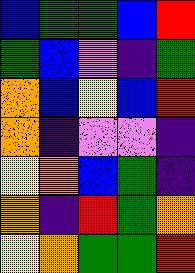[["blue", "green", "green", "blue", "red"], ["green", "blue", "violet", "indigo", "green"], ["orange", "blue", "yellow", "blue", "red"], ["orange", "indigo", "violet", "violet", "indigo"], ["yellow", "orange", "blue", "green", "indigo"], ["orange", "indigo", "red", "green", "orange"], ["yellow", "orange", "green", "green", "red"]]